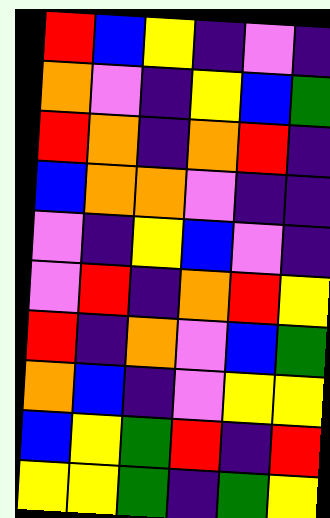[["red", "blue", "yellow", "indigo", "violet", "indigo"], ["orange", "violet", "indigo", "yellow", "blue", "green"], ["red", "orange", "indigo", "orange", "red", "indigo"], ["blue", "orange", "orange", "violet", "indigo", "indigo"], ["violet", "indigo", "yellow", "blue", "violet", "indigo"], ["violet", "red", "indigo", "orange", "red", "yellow"], ["red", "indigo", "orange", "violet", "blue", "green"], ["orange", "blue", "indigo", "violet", "yellow", "yellow"], ["blue", "yellow", "green", "red", "indigo", "red"], ["yellow", "yellow", "green", "indigo", "green", "yellow"]]